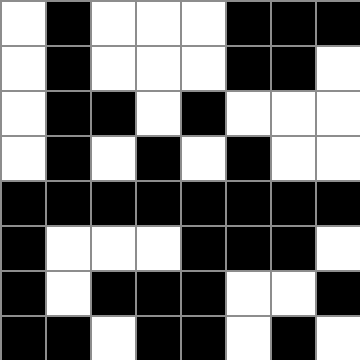[["white", "black", "white", "white", "white", "black", "black", "black"], ["white", "black", "white", "white", "white", "black", "black", "white"], ["white", "black", "black", "white", "black", "white", "white", "white"], ["white", "black", "white", "black", "white", "black", "white", "white"], ["black", "black", "black", "black", "black", "black", "black", "black"], ["black", "white", "white", "white", "black", "black", "black", "white"], ["black", "white", "black", "black", "black", "white", "white", "black"], ["black", "black", "white", "black", "black", "white", "black", "white"]]